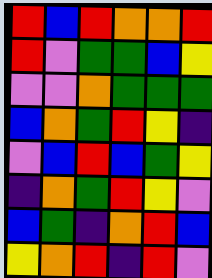[["red", "blue", "red", "orange", "orange", "red"], ["red", "violet", "green", "green", "blue", "yellow"], ["violet", "violet", "orange", "green", "green", "green"], ["blue", "orange", "green", "red", "yellow", "indigo"], ["violet", "blue", "red", "blue", "green", "yellow"], ["indigo", "orange", "green", "red", "yellow", "violet"], ["blue", "green", "indigo", "orange", "red", "blue"], ["yellow", "orange", "red", "indigo", "red", "violet"]]